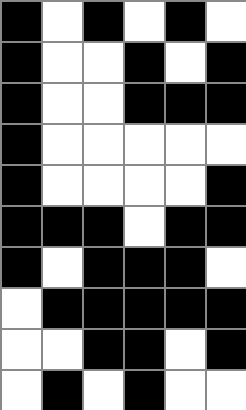[["black", "white", "black", "white", "black", "white"], ["black", "white", "white", "black", "white", "black"], ["black", "white", "white", "black", "black", "black"], ["black", "white", "white", "white", "white", "white"], ["black", "white", "white", "white", "white", "black"], ["black", "black", "black", "white", "black", "black"], ["black", "white", "black", "black", "black", "white"], ["white", "black", "black", "black", "black", "black"], ["white", "white", "black", "black", "white", "black"], ["white", "black", "white", "black", "white", "white"]]